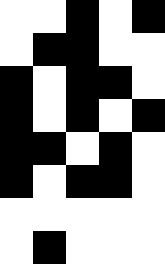[["white", "white", "black", "white", "black"], ["white", "black", "black", "white", "white"], ["black", "white", "black", "black", "white"], ["black", "white", "black", "white", "black"], ["black", "black", "white", "black", "white"], ["black", "white", "black", "black", "white"], ["white", "white", "white", "white", "white"], ["white", "black", "white", "white", "white"]]